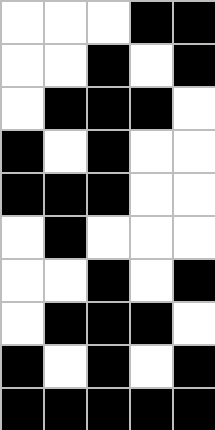[["white", "white", "white", "black", "black"], ["white", "white", "black", "white", "black"], ["white", "black", "black", "black", "white"], ["black", "white", "black", "white", "white"], ["black", "black", "black", "white", "white"], ["white", "black", "white", "white", "white"], ["white", "white", "black", "white", "black"], ["white", "black", "black", "black", "white"], ["black", "white", "black", "white", "black"], ["black", "black", "black", "black", "black"]]